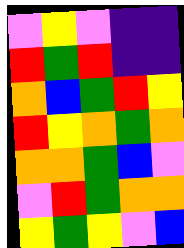[["violet", "yellow", "violet", "indigo", "indigo"], ["red", "green", "red", "indigo", "indigo"], ["orange", "blue", "green", "red", "yellow"], ["red", "yellow", "orange", "green", "orange"], ["orange", "orange", "green", "blue", "violet"], ["violet", "red", "green", "orange", "orange"], ["yellow", "green", "yellow", "violet", "blue"]]